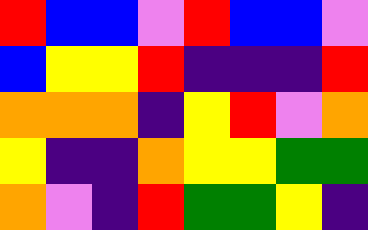[["red", "blue", "blue", "violet", "red", "blue", "blue", "violet"], ["blue", "yellow", "yellow", "red", "indigo", "indigo", "indigo", "red"], ["orange", "orange", "orange", "indigo", "yellow", "red", "violet", "orange"], ["yellow", "indigo", "indigo", "orange", "yellow", "yellow", "green", "green"], ["orange", "violet", "indigo", "red", "green", "green", "yellow", "indigo"]]